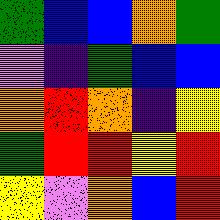[["green", "blue", "blue", "orange", "green"], ["violet", "indigo", "green", "blue", "blue"], ["orange", "red", "orange", "indigo", "yellow"], ["green", "red", "red", "yellow", "red"], ["yellow", "violet", "orange", "blue", "red"]]